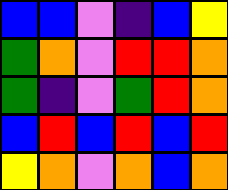[["blue", "blue", "violet", "indigo", "blue", "yellow"], ["green", "orange", "violet", "red", "red", "orange"], ["green", "indigo", "violet", "green", "red", "orange"], ["blue", "red", "blue", "red", "blue", "red"], ["yellow", "orange", "violet", "orange", "blue", "orange"]]